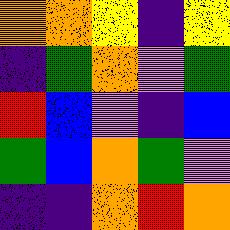[["orange", "orange", "yellow", "indigo", "yellow"], ["indigo", "green", "orange", "violet", "green"], ["red", "blue", "violet", "indigo", "blue"], ["green", "blue", "orange", "green", "violet"], ["indigo", "indigo", "orange", "red", "orange"]]